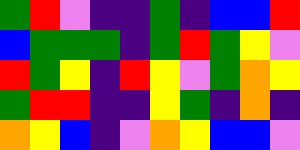[["green", "red", "violet", "indigo", "indigo", "green", "indigo", "blue", "blue", "red"], ["blue", "green", "green", "green", "indigo", "green", "red", "green", "yellow", "violet"], ["red", "green", "yellow", "indigo", "red", "yellow", "violet", "green", "orange", "yellow"], ["green", "red", "red", "indigo", "indigo", "yellow", "green", "indigo", "orange", "indigo"], ["orange", "yellow", "blue", "indigo", "violet", "orange", "yellow", "blue", "blue", "violet"]]